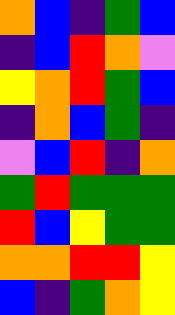[["orange", "blue", "indigo", "green", "blue"], ["indigo", "blue", "red", "orange", "violet"], ["yellow", "orange", "red", "green", "blue"], ["indigo", "orange", "blue", "green", "indigo"], ["violet", "blue", "red", "indigo", "orange"], ["green", "red", "green", "green", "green"], ["red", "blue", "yellow", "green", "green"], ["orange", "orange", "red", "red", "yellow"], ["blue", "indigo", "green", "orange", "yellow"]]